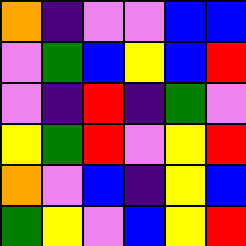[["orange", "indigo", "violet", "violet", "blue", "blue"], ["violet", "green", "blue", "yellow", "blue", "red"], ["violet", "indigo", "red", "indigo", "green", "violet"], ["yellow", "green", "red", "violet", "yellow", "red"], ["orange", "violet", "blue", "indigo", "yellow", "blue"], ["green", "yellow", "violet", "blue", "yellow", "red"]]